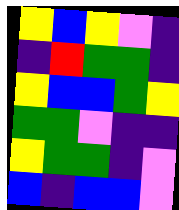[["yellow", "blue", "yellow", "violet", "indigo"], ["indigo", "red", "green", "green", "indigo"], ["yellow", "blue", "blue", "green", "yellow"], ["green", "green", "violet", "indigo", "indigo"], ["yellow", "green", "green", "indigo", "violet"], ["blue", "indigo", "blue", "blue", "violet"]]